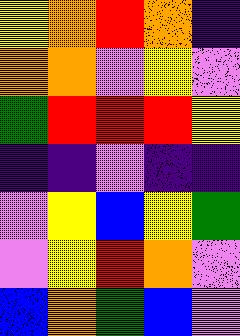[["yellow", "orange", "red", "orange", "indigo"], ["orange", "orange", "violet", "yellow", "violet"], ["green", "red", "red", "red", "yellow"], ["indigo", "indigo", "violet", "indigo", "indigo"], ["violet", "yellow", "blue", "yellow", "green"], ["violet", "yellow", "red", "orange", "violet"], ["blue", "orange", "green", "blue", "violet"]]